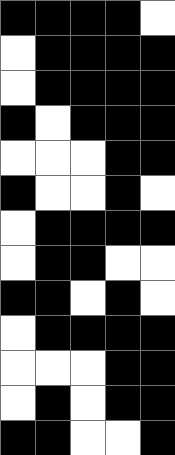[["black", "black", "black", "black", "white"], ["white", "black", "black", "black", "black"], ["white", "black", "black", "black", "black"], ["black", "white", "black", "black", "black"], ["white", "white", "white", "black", "black"], ["black", "white", "white", "black", "white"], ["white", "black", "black", "black", "black"], ["white", "black", "black", "white", "white"], ["black", "black", "white", "black", "white"], ["white", "black", "black", "black", "black"], ["white", "white", "white", "black", "black"], ["white", "black", "white", "black", "black"], ["black", "black", "white", "white", "black"]]